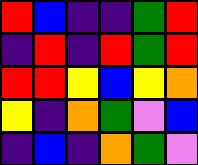[["red", "blue", "indigo", "indigo", "green", "red"], ["indigo", "red", "indigo", "red", "green", "red"], ["red", "red", "yellow", "blue", "yellow", "orange"], ["yellow", "indigo", "orange", "green", "violet", "blue"], ["indigo", "blue", "indigo", "orange", "green", "violet"]]